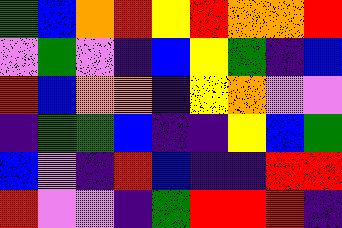[["green", "blue", "orange", "red", "yellow", "red", "orange", "orange", "red"], ["violet", "green", "violet", "indigo", "blue", "yellow", "green", "indigo", "blue"], ["red", "blue", "orange", "orange", "indigo", "yellow", "orange", "violet", "violet"], ["indigo", "green", "green", "blue", "indigo", "indigo", "yellow", "blue", "green"], ["blue", "violet", "indigo", "red", "blue", "indigo", "indigo", "red", "red"], ["red", "violet", "violet", "indigo", "green", "red", "red", "red", "indigo"]]